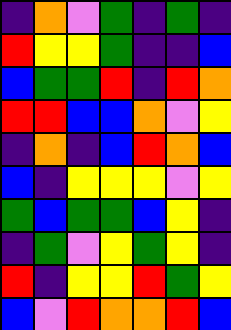[["indigo", "orange", "violet", "green", "indigo", "green", "indigo"], ["red", "yellow", "yellow", "green", "indigo", "indigo", "blue"], ["blue", "green", "green", "red", "indigo", "red", "orange"], ["red", "red", "blue", "blue", "orange", "violet", "yellow"], ["indigo", "orange", "indigo", "blue", "red", "orange", "blue"], ["blue", "indigo", "yellow", "yellow", "yellow", "violet", "yellow"], ["green", "blue", "green", "green", "blue", "yellow", "indigo"], ["indigo", "green", "violet", "yellow", "green", "yellow", "indigo"], ["red", "indigo", "yellow", "yellow", "red", "green", "yellow"], ["blue", "violet", "red", "orange", "orange", "red", "blue"]]